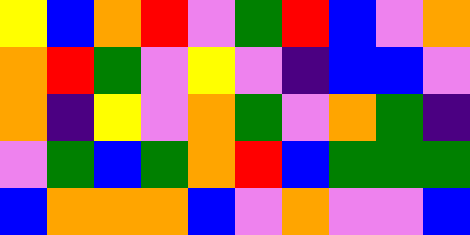[["yellow", "blue", "orange", "red", "violet", "green", "red", "blue", "violet", "orange"], ["orange", "red", "green", "violet", "yellow", "violet", "indigo", "blue", "blue", "violet"], ["orange", "indigo", "yellow", "violet", "orange", "green", "violet", "orange", "green", "indigo"], ["violet", "green", "blue", "green", "orange", "red", "blue", "green", "green", "green"], ["blue", "orange", "orange", "orange", "blue", "violet", "orange", "violet", "violet", "blue"]]